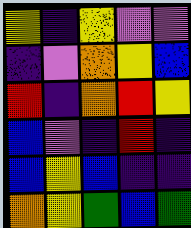[["yellow", "indigo", "yellow", "violet", "violet"], ["indigo", "violet", "orange", "yellow", "blue"], ["red", "indigo", "orange", "red", "yellow"], ["blue", "violet", "indigo", "red", "indigo"], ["blue", "yellow", "blue", "indigo", "indigo"], ["orange", "yellow", "green", "blue", "green"]]